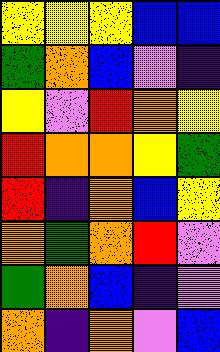[["yellow", "yellow", "yellow", "blue", "blue"], ["green", "orange", "blue", "violet", "indigo"], ["yellow", "violet", "red", "orange", "yellow"], ["red", "orange", "orange", "yellow", "green"], ["red", "indigo", "orange", "blue", "yellow"], ["orange", "green", "orange", "red", "violet"], ["green", "orange", "blue", "indigo", "violet"], ["orange", "indigo", "orange", "violet", "blue"]]